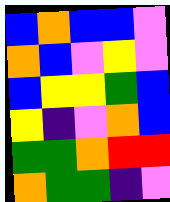[["blue", "orange", "blue", "blue", "violet"], ["orange", "blue", "violet", "yellow", "violet"], ["blue", "yellow", "yellow", "green", "blue"], ["yellow", "indigo", "violet", "orange", "blue"], ["green", "green", "orange", "red", "red"], ["orange", "green", "green", "indigo", "violet"]]